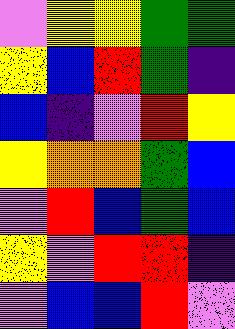[["violet", "yellow", "yellow", "green", "green"], ["yellow", "blue", "red", "green", "indigo"], ["blue", "indigo", "violet", "red", "yellow"], ["yellow", "orange", "orange", "green", "blue"], ["violet", "red", "blue", "green", "blue"], ["yellow", "violet", "red", "red", "indigo"], ["violet", "blue", "blue", "red", "violet"]]